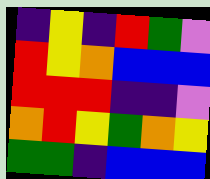[["indigo", "yellow", "indigo", "red", "green", "violet"], ["red", "yellow", "orange", "blue", "blue", "blue"], ["red", "red", "red", "indigo", "indigo", "violet"], ["orange", "red", "yellow", "green", "orange", "yellow"], ["green", "green", "indigo", "blue", "blue", "blue"]]